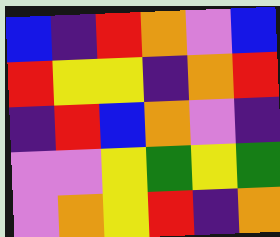[["blue", "indigo", "red", "orange", "violet", "blue"], ["red", "yellow", "yellow", "indigo", "orange", "red"], ["indigo", "red", "blue", "orange", "violet", "indigo"], ["violet", "violet", "yellow", "green", "yellow", "green"], ["violet", "orange", "yellow", "red", "indigo", "orange"]]